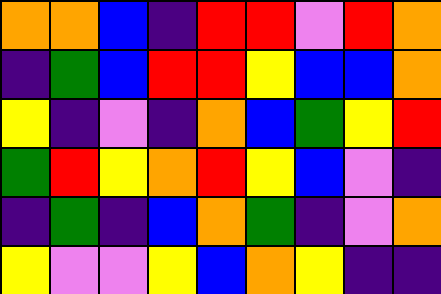[["orange", "orange", "blue", "indigo", "red", "red", "violet", "red", "orange"], ["indigo", "green", "blue", "red", "red", "yellow", "blue", "blue", "orange"], ["yellow", "indigo", "violet", "indigo", "orange", "blue", "green", "yellow", "red"], ["green", "red", "yellow", "orange", "red", "yellow", "blue", "violet", "indigo"], ["indigo", "green", "indigo", "blue", "orange", "green", "indigo", "violet", "orange"], ["yellow", "violet", "violet", "yellow", "blue", "orange", "yellow", "indigo", "indigo"]]